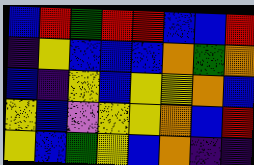[["blue", "red", "green", "red", "red", "blue", "blue", "red"], ["indigo", "yellow", "blue", "blue", "blue", "orange", "green", "orange"], ["blue", "indigo", "yellow", "blue", "yellow", "yellow", "orange", "blue"], ["yellow", "blue", "violet", "yellow", "yellow", "orange", "blue", "red"], ["yellow", "blue", "green", "yellow", "blue", "orange", "indigo", "indigo"]]